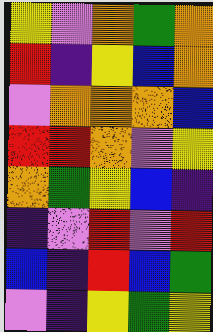[["yellow", "violet", "orange", "green", "orange"], ["red", "indigo", "yellow", "blue", "orange"], ["violet", "orange", "orange", "orange", "blue"], ["red", "red", "orange", "violet", "yellow"], ["orange", "green", "yellow", "blue", "indigo"], ["indigo", "violet", "red", "violet", "red"], ["blue", "indigo", "red", "blue", "green"], ["violet", "indigo", "yellow", "green", "yellow"]]